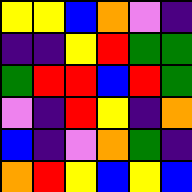[["yellow", "yellow", "blue", "orange", "violet", "indigo"], ["indigo", "indigo", "yellow", "red", "green", "green"], ["green", "red", "red", "blue", "red", "green"], ["violet", "indigo", "red", "yellow", "indigo", "orange"], ["blue", "indigo", "violet", "orange", "green", "indigo"], ["orange", "red", "yellow", "blue", "yellow", "blue"]]